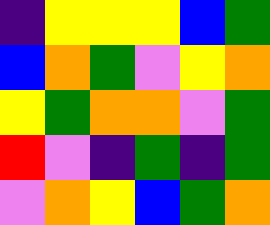[["indigo", "yellow", "yellow", "yellow", "blue", "green"], ["blue", "orange", "green", "violet", "yellow", "orange"], ["yellow", "green", "orange", "orange", "violet", "green"], ["red", "violet", "indigo", "green", "indigo", "green"], ["violet", "orange", "yellow", "blue", "green", "orange"]]